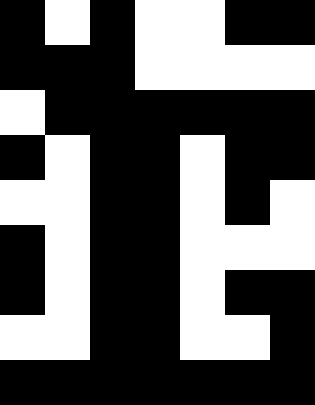[["black", "white", "black", "white", "white", "black", "black"], ["black", "black", "black", "white", "white", "white", "white"], ["white", "black", "black", "black", "black", "black", "black"], ["black", "white", "black", "black", "white", "black", "black"], ["white", "white", "black", "black", "white", "black", "white"], ["black", "white", "black", "black", "white", "white", "white"], ["black", "white", "black", "black", "white", "black", "black"], ["white", "white", "black", "black", "white", "white", "black"], ["black", "black", "black", "black", "black", "black", "black"]]